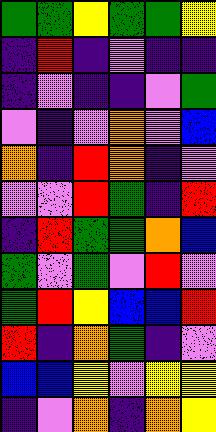[["green", "green", "yellow", "green", "green", "yellow"], ["indigo", "red", "indigo", "violet", "indigo", "indigo"], ["indigo", "violet", "indigo", "indigo", "violet", "green"], ["violet", "indigo", "violet", "orange", "violet", "blue"], ["orange", "indigo", "red", "orange", "indigo", "violet"], ["violet", "violet", "red", "green", "indigo", "red"], ["indigo", "red", "green", "green", "orange", "blue"], ["green", "violet", "green", "violet", "red", "violet"], ["green", "red", "yellow", "blue", "blue", "red"], ["red", "indigo", "orange", "green", "indigo", "violet"], ["blue", "blue", "yellow", "violet", "yellow", "yellow"], ["indigo", "violet", "orange", "indigo", "orange", "yellow"]]